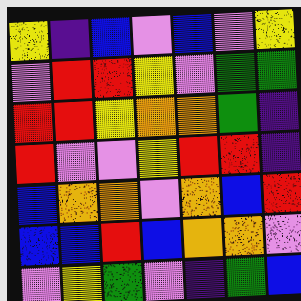[["yellow", "indigo", "blue", "violet", "blue", "violet", "yellow"], ["violet", "red", "red", "yellow", "violet", "green", "green"], ["red", "red", "yellow", "orange", "orange", "green", "indigo"], ["red", "violet", "violet", "yellow", "red", "red", "indigo"], ["blue", "orange", "orange", "violet", "orange", "blue", "red"], ["blue", "blue", "red", "blue", "orange", "orange", "violet"], ["violet", "yellow", "green", "violet", "indigo", "green", "blue"]]